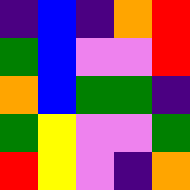[["indigo", "blue", "indigo", "orange", "red"], ["green", "blue", "violet", "violet", "red"], ["orange", "blue", "green", "green", "indigo"], ["green", "yellow", "violet", "violet", "green"], ["red", "yellow", "violet", "indigo", "orange"]]